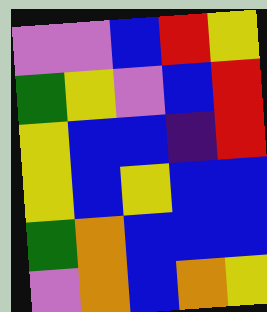[["violet", "violet", "blue", "red", "yellow"], ["green", "yellow", "violet", "blue", "red"], ["yellow", "blue", "blue", "indigo", "red"], ["yellow", "blue", "yellow", "blue", "blue"], ["green", "orange", "blue", "blue", "blue"], ["violet", "orange", "blue", "orange", "yellow"]]